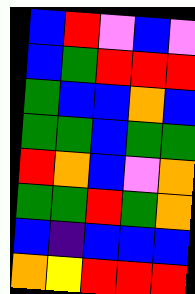[["blue", "red", "violet", "blue", "violet"], ["blue", "green", "red", "red", "red"], ["green", "blue", "blue", "orange", "blue"], ["green", "green", "blue", "green", "green"], ["red", "orange", "blue", "violet", "orange"], ["green", "green", "red", "green", "orange"], ["blue", "indigo", "blue", "blue", "blue"], ["orange", "yellow", "red", "red", "red"]]